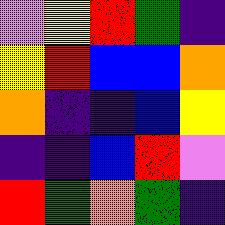[["violet", "yellow", "red", "green", "indigo"], ["yellow", "red", "blue", "blue", "orange"], ["orange", "indigo", "indigo", "blue", "yellow"], ["indigo", "indigo", "blue", "red", "violet"], ["red", "green", "orange", "green", "indigo"]]